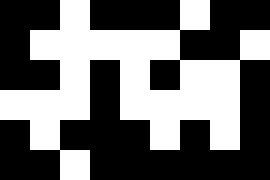[["black", "black", "white", "black", "black", "black", "white", "black", "black"], ["black", "white", "white", "white", "white", "white", "black", "black", "white"], ["black", "black", "white", "black", "white", "black", "white", "white", "black"], ["white", "white", "white", "black", "white", "white", "white", "white", "black"], ["black", "white", "black", "black", "black", "white", "black", "white", "black"], ["black", "black", "white", "black", "black", "black", "black", "black", "black"]]